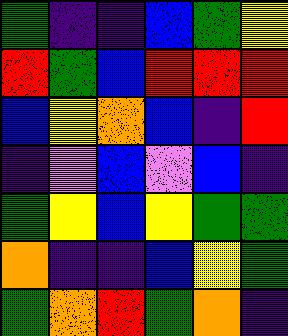[["green", "indigo", "indigo", "blue", "green", "yellow"], ["red", "green", "blue", "red", "red", "red"], ["blue", "yellow", "orange", "blue", "indigo", "red"], ["indigo", "violet", "blue", "violet", "blue", "indigo"], ["green", "yellow", "blue", "yellow", "green", "green"], ["orange", "indigo", "indigo", "blue", "yellow", "green"], ["green", "orange", "red", "green", "orange", "indigo"]]